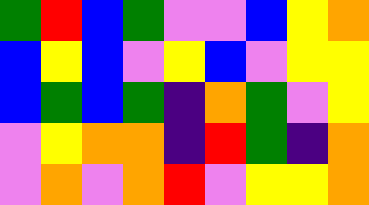[["green", "red", "blue", "green", "violet", "violet", "blue", "yellow", "orange"], ["blue", "yellow", "blue", "violet", "yellow", "blue", "violet", "yellow", "yellow"], ["blue", "green", "blue", "green", "indigo", "orange", "green", "violet", "yellow"], ["violet", "yellow", "orange", "orange", "indigo", "red", "green", "indigo", "orange"], ["violet", "orange", "violet", "orange", "red", "violet", "yellow", "yellow", "orange"]]